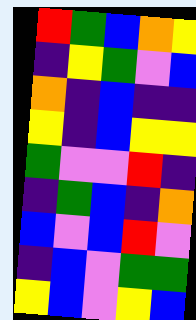[["red", "green", "blue", "orange", "yellow"], ["indigo", "yellow", "green", "violet", "blue"], ["orange", "indigo", "blue", "indigo", "indigo"], ["yellow", "indigo", "blue", "yellow", "yellow"], ["green", "violet", "violet", "red", "indigo"], ["indigo", "green", "blue", "indigo", "orange"], ["blue", "violet", "blue", "red", "violet"], ["indigo", "blue", "violet", "green", "green"], ["yellow", "blue", "violet", "yellow", "blue"]]